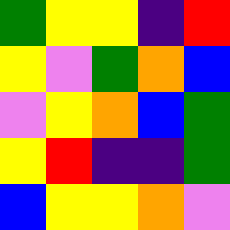[["green", "yellow", "yellow", "indigo", "red"], ["yellow", "violet", "green", "orange", "blue"], ["violet", "yellow", "orange", "blue", "green"], ["yellow", "red", "indigo", "indigo", "green"], ["blue", "yellow", "yellow", "orange", "violet"]]